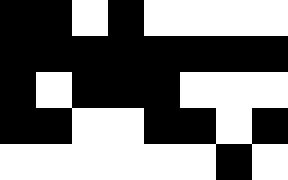[["black", "black", "white", "black", "white", "white", "white", "white"], ["black", "black", "black", "black", "black", "black", "black", "black"], ["black", "white", "black", "black", "black", "white", "white", "white"], ["black", "black", "white", "white", "black", "black", "white", "black"], ["white", "white", "white", "white", "white", "white", "black", "white"]]